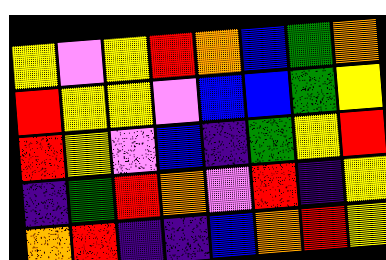[["yellow", "violet", "yellow", "red", "orange", "blue", "green", "orange"], ["red", "yellow", "yellow", "violet", "blue", "blue", "green", "yellow"], ["red", "yellow", "violet", "blue", "indigo", "green", "yellow", "red"], ["indigo", "green", "red", "orange", "violet", "red", "indigo", "yellow"], ["orange", "red", "indigo", "indigo", "blue", "orange", "red", "yellow"]]